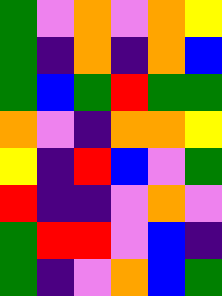[["green", "violet", "orange", "violet", "orange", "yellow"], ["green", "indigo", "orange", "indigo", "orange", "blue"], ["green", "blue", "green", "red", "green", "green"], ["orange", "violet", "indigo", "orange", "orange", "yellow"], ["yellow", "indigo", "red", "blue", "violet", "green"], ["red", "indigo", "indigo", "violet", "orange", "violet"], ["green", "red", "red", "violet", "blue", "indigo"], ["green", "indigo", "violet", "orange", "blue", "green"]]